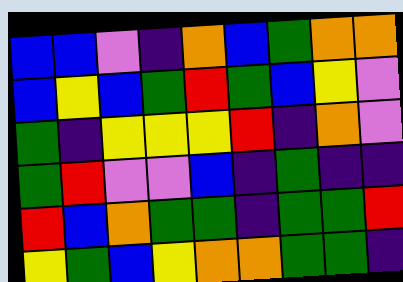[["blue", "blue", "violet", "indigo", "orange", "blue", "green", "orange", "orange"], ["blue", "yellow", "blue", "green", "red", "green", "blue", "yellow", "violet"], ["green", "indigo", "yellow", "yellow", "yellow", "red", "indigo", "orange", "violet"], ["green", "red", "violet", "violet", "blue", "indigo", "green", "indigo", "indigo"], ["red", "blue", "orange", "green", "green", "indigo", "green", "green", "red"], ["yellow", "green", "blue", "yellow", "orange", "orange", "green", "green", "indigo"]]